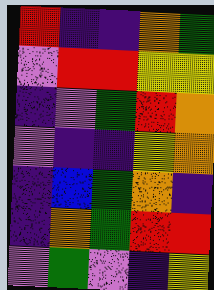[["red", "indigo", "indigo", "orange", "green"], ["violet", "red", "red", "yellow", "yellow"], ["indigo", "violet", "green", "red", "orange"], ["violet", "indigo", "indigo", "yellow", "orange"], ["indigo", "blue", "green", "orange", "indigo"], ["indigo", "orange", "green", "red", "red"], ["violet", "green", "violet", "indigo", "yellow"]]